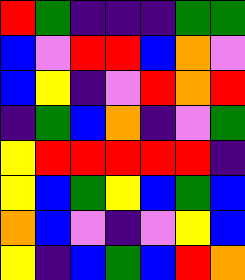[["red", "green", "indigo", "indigo", "indigo", "green", "green"], ["blue", "violet", "red", "red", "blue", "orange", "violet"], ["blue", "yellow", "indigo", "violet", "red", "orange", "red"], ["indigo", "green", "blue", "orange", "indigo", "violet", "green"], ["yellow", "red", "red", "red", "red", "red", "indigo"], ["yellow", "blue", "green", "yellow", "blue", "green", "blue"], ["orange", "blue", "violet", "indigo", "violet", "yellow", "blue"], ["yellow", "indigo", "blue", "green", "blue", "red", "orange"]]